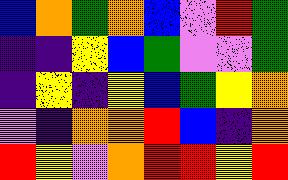[["blue", "orange", "green", "orange", "blue", "violet", "red", "green"], ["indigo", "indigo", "yellow", "blue", "green", "violet", "violet", "green"], ["indigo", "yellow", "indigo", "yellow", "blue", "green", "yellow", "orange"], ["violet", "indigo", "orange", "orange", "red", "blue", "indigo", "orange"], ["red", "yellow", "violet", "orange", "red", "red", "yellow", "red"]]